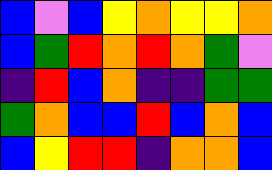[["blue", "violet", "blue", "yellow", "orange", "yellow", "yellow", "orange"], ["blue", "green", "red", "orange", "red", "orange", "green", "violet"], ["indigo", "red", "blue", "orange", "indigo", "indigo", "green", "green"], ["green", "orange", "blue", "blue", "red", "blue", "orange", "blue"], ["blue", "yellow", "red", "red", "indigo", "orange", "orange", "blue"]]